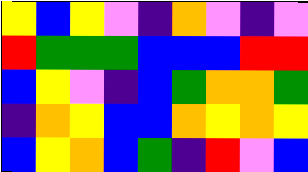[["yellow", "blue", "yellow", "violet", "indigo", "orange", "violet", "indigo", "violet"], ["red", "green", "green", "green", "blue", "blue", "blue", "red", "red"], ["blue", "yellow", "violet", "indigo", "blue", "green", "orange", "orange", "green"], ["indigo", "orange", "yellow", "blue", "blue", "orange", "yellow", "orange", "yellow"], ["blue", "yellow", "orange", "blue", "green", "indigo", "red", "violet", "blue"]]